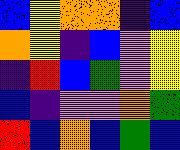[["blue", "yellow", "orange", "orange", "indigo", "blue"], ["orange", "yellow", "indigo", "blue", "violet", "yellow"], ["indigo", "red", "blue", "green", "violet", "yellow"], ["blue", "indigo", "violet", "violet", "orange", "green"], ["red", "blue", "orange", "blue", "green", "blue"]]